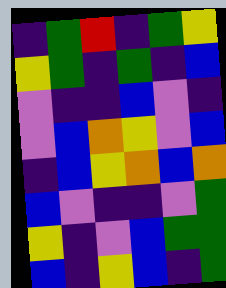[["indigo", "green", "red", "indigo", "green", "yellow"], ["yellow", "green", "indigo", "green", "indigo", "blue"], ["violet", "indigo", "indigo", "blue", "violet", "indigo"], ["violet", "blue", "orange", "yellow", "violet", "blue"], ["indigo", "blue", "yellow", "orange", "blue", "orange"], ["blue", "violet", "indigo", "indigo", "violet", "green"], ["yellow", "indigo", "violet", "blue", "green", "green"], ["blue", "indigo", "yellow", "blue", "indigo", "green"]]